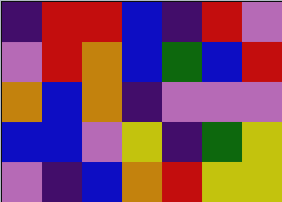[["indigo", "red", "red", "blue", "indigo", "red", "violet"], ["violet", "red", "orange", "blue", "green", "blue", "red"], ["orange", "blue", "orange", "indigo", "violet", "violet", "violet"], ["blue", "blue", "violet", "yellow", "indigo", "green", "yellow"], ["violet", "indigo", "blue", "orange", "red", "yellow", "yellow"]]